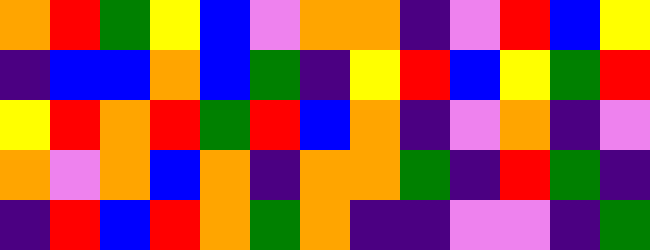[["orange", "red", "green", "yellow", "blue", "violet", "orange", "orange", "indigo", "violet", "red", "blue", "yellow"], ["indigo", "blue", "blue", "orange", "blue", "green", "indigo", "yellow", "red", "blue", "yellow", "green", "red"], ["yellow", "red", "orange", "red", "green", "red", "blue", "orange", "indigo", "violet", "orange", "indigo", "violet"], ["orange", "violet", "orange", "blue", "orange", "indigo", "orange", "orange", "green", "indigo", "red", "green", "indigo"], ["indigo", "red", "blue", "red", "orange", "green", "orange", "indigo", "indigo", "violet", "violet", "indigo", "green"]]